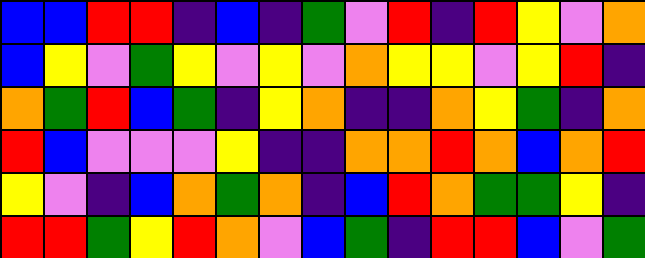[["blue", "blue", "red", "red", "indigo", "blue", "indigo", "green", "violet", "red", "indigo", "red", "yellow", "violet", "orange"], ["blue", "yellow", "violet", "green", "yellow", "violet", "yellow", "violet", "orange", "yellow", "yellow", "violet", "yellow", "red", "indigo"], ["orange", "green", "red", "blue", "green", "indigo", "yellow", "orange", "indigo", "indigo", "orange", "yellow", "green", "indigo", "orange"], ["red", "blue", "violet", "violet", "violet", "yellow", "indigo", "indigo", "orange", "orange", "red", "orange", "blue", "orange", "red"], ["yellow", "violet", "indigo", "blue", "orange", "green", "orange", "indigo", "blue", "red", "orange", "green", "green", "yellow", "indigo"], ["red", "red", "green", "yellow", "red", "orange", "violet", "blue", "green", "indigo", "red", "red", "blue", "violet", "green"]]